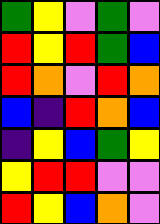[["green", "yellow", "violet", "green", "violet"], ["red", "yellow", "red", "green", "blue"], ["red", "orange", "violet", "red", "orange"], ["blue", "indigo", "red", "orange", "blue"], ["indigo", "yellow", "blue", "green", "yellow"], ["yellow", "red", "red", "violet", "violet"], ["red", "yellow", "blue", "orange", "violet"]]